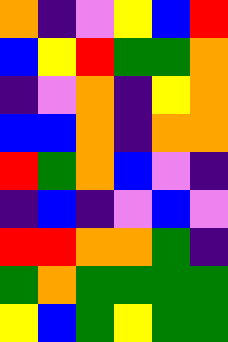[["orange", "indigo", "violet", "yellow", "blue", "red"], ["blue", "yellow", "red", "green", "green", "orange"], ["indigo", "violet", "orange", "indigo", "yellow", "orange"], ["blue", "blue", "orange", "indigo", "orange", "orange"], ["red", "green", "orange", "blue", "violet", "indigo"], ["indigo", "blue", "indigo", "violet", "blue", "violet"], ["red", "red", "orange", "orange", "green", "indigo"], ["green", "orange", "green", "green", "green", "green"], ["yellow", "blue", "green", "yellow", "green", "green"]]